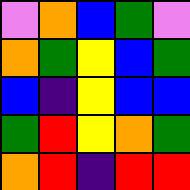[["violet", "orange", "blue", "green", "violet"], ["orange", "green", "yellow", "blue", "green"], ["blue", "indigo", "yellow", "blue", "blue"], ["green", "red", "yellow", "orange", "green"], ["orange", "red", "indigo", "red", "red"]]